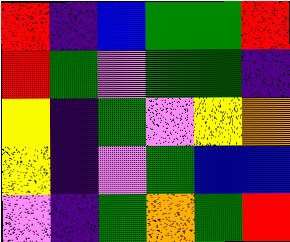[["red", "indigo", "blue", "green", "green", "red"], ["red", "green", "violet", "green", "green", "indigo"], ["yellow", "indigo", "green", "violet", "yellow", "orange"], ["yellow", "indigo", "violet", "green", "blue", "blue"], ["violet", "indigo", "green", "orange", "green", "red"]]